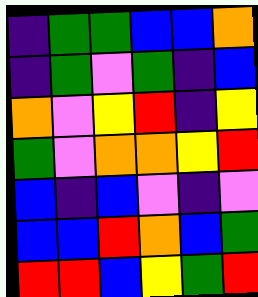[["indigo", "green", "green", "blue", "blue", "orange"], ["indigo", "green", "violet", "green", "indigo", "blue"], ["orange", "violet", "yellow", "red", "indigo", "yellow"], ["green", "violet", "orange", "orange", "yellow", "red"], ["blue", "indigo", "blue", "violet", "indigo", "violet"], ["blue", "blue", "red", "orange", "blue", "green"], ["red", "red", "blue", "yellow", "green", "red"]]